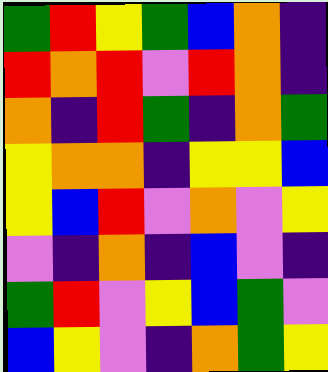[["green", "red", "yellow", "green", "blue", "orange", "indigo"], ["red", "orange", "red", "violet", "red", "orange", "indigo"], ["orange", "indigo", "red", "green", "indigo", "orange", "green"], ["yellow", "orange", "orange", "indigo", "yellow", "yellow", "blue"], ["yellow", "blue", "red", "violet", "orange", "violet", "yellow"], ["violet", "indigo", "orange", "indigo", "blue", "violet", "indigo"], ["green", "red", "violet", "yellow", "blue", "green", "violet"], ["blue", "yellow", "violet", "indigo", "orange", "green", "yellow"]]